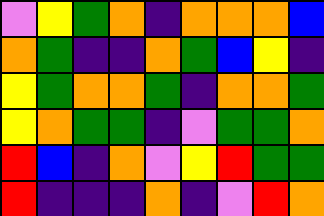[["violet", "yellow", "green", "orange", "indigo", "orange", "orange", "orange", "blue"], ["orange", "green", "indigo", "indigo", "orange", "green", "blue", "yellow", "indigo"], ["yellow", "green", "orange", "orange", "green", "indigo", "orange", "orange", "green"], ["yellow", "orange", "green", "green", "indigo", "violet", "green", "green", "orange"], ["red", "blue", "indigo", "orange", "violet", "yellow", "red", "green", "green"], ["red", "indigo", "indigo", "indigo", "orange", "indigo", "violet", "red", "orange"]]